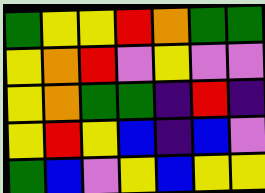[["green", "yellow", "yellow", "red", "orange", "green", "green"], ["yellow", "orange", "red", "violet", "yellow", "violet", "violet"], ["yellow", "orange", "green", "green", "indigo", "red", "indigo"], ["yellow", "red", "yellow", "blue", "indigo", "blue", "violet"], ["green", "blue", "violet", "yellow", "blue", "yellow", "yellow"]]